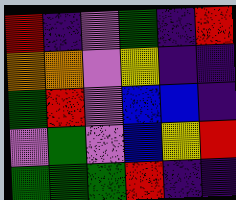[["red", "indigo", "violet", "green", "indigo", "red"], ["orange", "orange", "violet", "yellow", "indigo", "indigo"], ["green", "red", "violet", "blue", "blue", "indigo"], ["violet", "green", "violet", "blue", "yellow", "red"], ["green", "green", "green", "red", "indigo", "indigo"]]